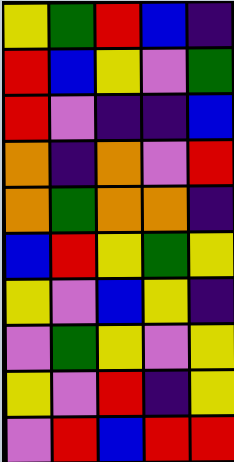[["yellow", "green", "red", "blue", "indigo"], ["red", "blue", "yellow", "violet", "green"], ["red", "violet", "indigo", "indigo", "blue"], ["orange", "indigo", "orange", "violet", "red"], ["orange", "green", "orange", "orange", "indigo"], ["blue", "red", "yellow", "green", "yellow"], ["yellow", "violet", "blue", "yellow", "indigo"], ["violet", "green", "yellow", "violet", "yellow"], ["yellow", "violet", "red", "indigo", "yellow"], ["violet", "red", "blue", "red", "red"]]